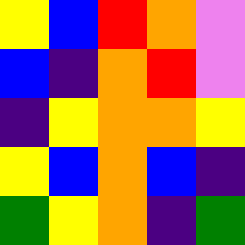[["yellow", "blue", "red", "orange", "violet"], ["blue", "indigo", "orange", "red", "violet"], ["indigo", "yellow", "orange", "orange", "yellow"], ["yellow", "blue", "orange", "blue", "indigo"], ["green", "yellow", "orange", "indigo", "green"]]